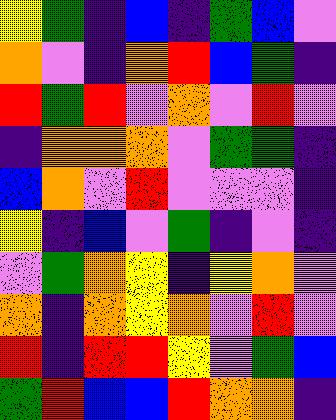[["yellow", "green", "indigo", "blue", "indigo", "green", "blue", "violet"], ["orange", "violet", "indigo", "orange", "red", "blue", "green", "indigo"], ["red", "green", "red", "violet", "orange", "violet", "red", "violet"], ["indigo", "orange", "orange", "orange", "violet", "green", "green", "indigo"], ["blue", "orange", "violet", "red", "violet", "violet", "violet", "indigo"], ["yellow", "indigo", "blue", "violet", "green", "indigo", "violet", "indigo"], ["violet", "green", "orange", "yellow", "indigo", "yellow", "orange", "violet"], ["orange", "indigo", "orange", "yellow", "orange", "violet", "red", "violet"], ["red", "indigo", "red", "red", "yellow", "violet", "green", "blue"], ["green", "red", "blue", "blue", "red", "orange", "orange", "indigo"]]